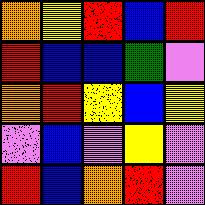[["orange", "yellow", "red", "blue", "red"], ["red", "blue", "blue", "green", "violet"], ["orange", "red", "yellow", "blue", "yellow"], ["violet", "blue", "violet", "yellow", "violet"], ["red", "blue", "orange", "red", "violet"]]